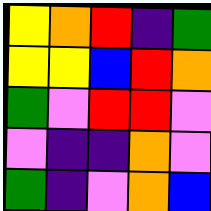[["yellow", "orange", "red", "indigo", "green"], ["yellow", "yellow", "blue", "red", "orange"], ["green", "violet", "red", "red", "violet"], ["violet", "indigo", "indigo", "orange", "violet"], ["green", "indigo", "violet", "orange", "blue"]]